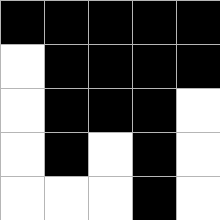[["black", "black", "black", "black", "black"], ["white", "black", "black", "black", "black"], ["white", "black", "black", "black", "white"], ["white", "black", "white", "black", "white"], ["white", "white", "white", "black", "white"]]